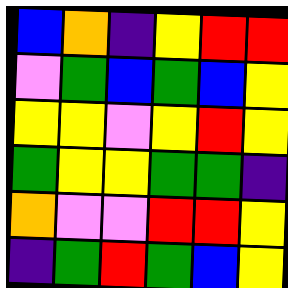[["blue", "orange", "indigo", "yellow", "red", "red"], ["violet", "green", "blue", "green", "blue", "yellow"], ["yellow", "yellow", "violet", "yellow", "red", "yellow"], ["green", "yellow", "yellow", "green", "green", "indigo"], ["orange", "violet", "violet", "red", "red", "yellow"], ["indigo", "green", "red", "green", "blue", "yellow"]]